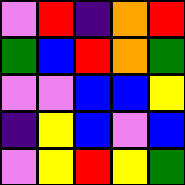[["violet", "red", "indigo", "orange", "red"], ["green", "blue", "red", "orange", "green"], ["violet", "violet", "blue", "blue", "yellow"], ["indigo", "yellow", "blue", "violet", "blue"], ["violet", "yellow", "red", "yellow", "green"]]